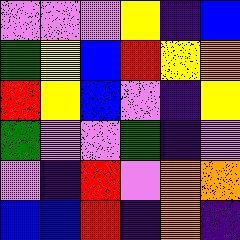[["violet", "violet", "violet", "yellow", "indigo", "blue"], ["green", "yellow", "blue", "red", "yellow", "orange"], ["red", "yellow", "blue", "violet", "indigo", "yellow"], ["green", "violet", "violet", "green", "indigo", "violet"], ["violet", "indigo", "red", "violet", "orange", "orange"], ["blue", "blue", "red", "indigo", "orange", "indigo"]]